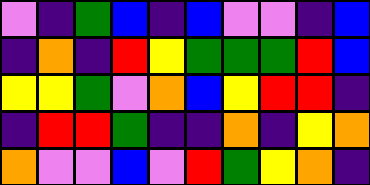[["violet", "indigo", "green", "blue", "indigo", "blue", "violet", "violet", "indigo", "blue"], ["indigo", "orange", "indigo", "red", "yellow", "green", "green", "green", "red", "blue"], ["yellow", "yellow", "green", "violet", "orange", "blue", "yellow", "red", "red", "indigo"], ["indigo", "red", "red", "green", "indigo", "indigo", "orange", "indigo", "yellow", "orange"], ["orange", "violet", "violet", "blue", "violet", "red", "green", "yellow", "orange", "indigo"]]